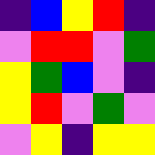[["indigo", "blue", "yellow", "red", "indigo"], ["violet", "red", "red", "violet", "green"], ["yellow", "green", "blue", "violet", "indigo"], ["yellow", "red", "violet", "green", "violet"], ["violet", "yellow", "indigo", "yellow", "yellow"]]